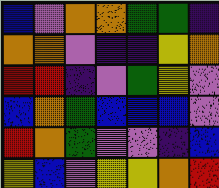[["blue", "violet", "orange", "orange", "green", "green", "indigo"], ["orange", "orange", "violet", "indigo", "indigo", "yellow", "orange"], ["red", "red", "indigo", "violet", "green", "yellow", "violet"], ["blue", "orange", "green", "blue", "blue", "blue", "violet"], ["red", "orange", "green", "violet", "violet", "indigo", "blue"], ["yellow", "blue", "violet", "yellow", "yellow", "orange", "red"]]